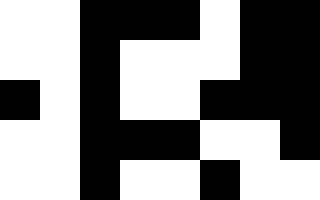[["white", "white", "black", "black", "black", "white", "black", "black"], ["white", "white", "black", "white", "white", "white", "black", "black"], ["black", "white", "black", "white", "white", "black", "black", "black"], ["white", "white", "black", "black", "black", "white", "white", "black"], ["white", "white", "black", "white", "white", "black", "white", "white"]]